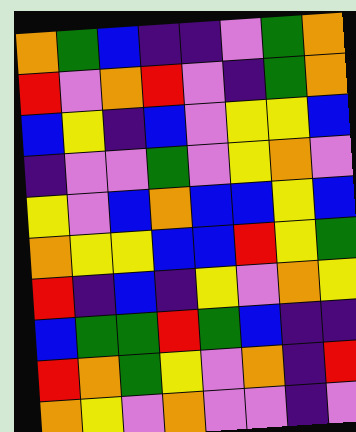[["orange", "green", "blue", "indigo", "indigo", "violet", "green", "orange"], ["red", "violet", "orange", "red", "violet", "indigo", "green", "orange"], ["blue", "yellow", "indigo", "blue", "violet", "yellow", "yellow", "blue"], ["indigo", "violet", "violet", "green", "violet", "yellow", "orange", "violet"], ["yellow", "violet", "blue", "orange", "blue", "blue", "yellow", "blue"], ["orange", "yellow", "yellow", "blue", "blue", "red", "yellow", "green"], ["red", "indigo", "blue", "indigo", "yellow", "violet", "orange", "yellow"], ["blue", "green", "green", "red", "green", "blue", "indigo", "indigo"], ["red", "orange", "green", "yellow", "violet", "orange", "indigo", "red"], ["orange", "yellow", "violet", "orange", "violet", "violet", "indigo", "violet"]]